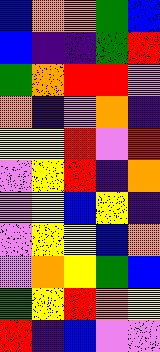[["blue", "orange", "orange", "green", "blue"], ["blue", "indigo", "indigo", "green", "red"], ["green", "orange", "red", "red", "violet"], ["orange", "indigo", "violet", "orange", "indigo"], ["yellow", "yellow", "red", "violet", "red"], ["violet", "yellow", "red", "indigo", "orange"], ["violet", "yellow", "blue", "yellow", "indigo"], ["violet", "yellow", "yellow", "blue", "orange"], ["violet", "orange", "yellow", "green", "blue"], ["green", "yellow", "red", "orange", "yellow"], ["red", "indigo", "blue", "violet", "violet"]]